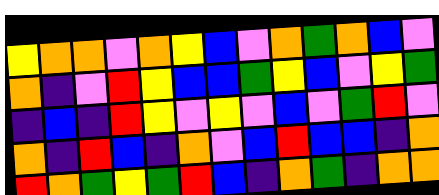[["yellow", "orange", "orange", "violet", "orange", "yellow", "blue", "violet", "orange", "green", "orange", "blue", "violet"], ["orange", "indigo", "violet", "red", "yellow", "blue", "blue", "green", "yellow", "blue", "violet", "yellow", "green"], ["indigo", "blue", "indigo", "red", "yellow", "violet", "yellow", "violet", "blue", "violet", "green", "red", "violet"], ["orange", "indigo", "red", "blue", "indigo", "orange", "violet", "blue", "red", "blue", "blue", "indigo", "orange"], ["red", "orange", "green", "yellow", "green", "red", "blue", "indigo", "orange", "green", "indigo", "orange", "orange"]]